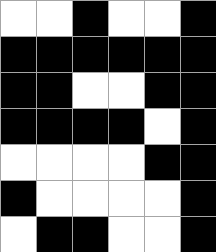[["white", "white", "black", "white", "white", "black"], ["black", "black", "black", "black", "black", "black"], ["black", "black", "white", "white", "black", "black"], ["black", "black", "black", "black", "white", "black"], ["white", "white", "white", "white", "black", "black"], ["black", "white", "white", "white", "white", "black"], ["white", "black", "black", "white", "white", "black"]]